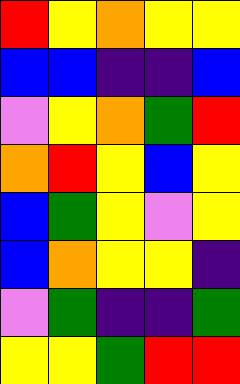[["red", "yellow", "orange", "yellow", "yellow"], ["blue", "blue", "indigo", "indigo", "blue"], ["violet", "yellow", "orange", "green", "red"], ["orange", "red", "yellow", "blue", "yellow"], ["blue", "green", "yellow", "violet", "yellow"], ["blue", "orange", "yellow", "yellow", "indigo"], ["violet", "green", "indigo", "indigo", "green"], ["yellow", "yellow", "green", "red", "red"]]